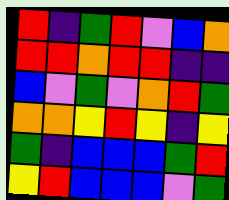[["red", "indigo", "green", "red", "violet", "blue", "orange"], ["red", "red", "orange", "red", "red", "indigo", "indigo"], ["blue", "violet", "green", "violet", "orange", "red", "green"], ["orange", "orange", "yellow", "red", "yellow", "indigo", "yellow"], ["green", "indigo", "blue", "blue", "blue", "green", "red"], ["yellow", "red", "blue", "blue", "blue", "violet", "green"]]